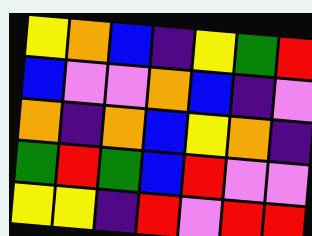[["yellow", "orange", "blue", "indigo", "yellow", "green", "red"], ["blue", "violet", "violet", "orange", "blue", "indigo", "violet"], ["orange", "indigo", "orange", "blue", "yellow", "orange", "indigo"], ["green", "red", "green", "blue", "red", "violet", "violet"], ["yellow", "yellow", "indigo", "red", "violet", "red", "red"]]